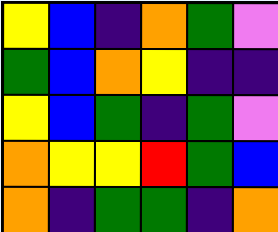[["yellow", "blue", "indigo", "orange", "green", "violet"], ["green", "blue", "orange", "yellow", "indigo", "indigo"], ["yellow", "blue", "green", "indigo", "green", "violet"], ["orange", "yellow", "yellow", "red", "green", "blue"], ["orange", "indigo", "green", "green", "indigo", "orange"]]